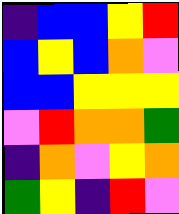[["indigo", "blue", "blue", "yellow", "red"], ["blue", "yellow", "blue", "orange", "violet"], ["blue", "blue", "yellow", "yellow", "yellow"], ["violet", "red", "orange", "orange", "green"], ["indigo", "orange", "violet", "yellow", "orange"], ["green", "yellow", "indigo", "red", "violet"]]